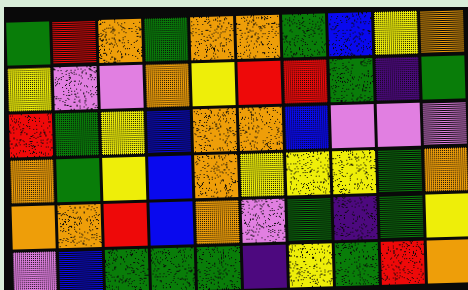[["green", "red", "orange", "green", "orange", "orange", "green", "blue", "yellow", "orange"], ["yellow", "violet", "violet", "orange", "yellow", "red", "red", "green", "indigo", "green"], ["red", "green", "yellow", "blue", "orange", "orange", "blue", "violet", "violet", "violet"], ["orange", "green", "yellow", "blue", "orange", "yellow", "yellow", "yellow", "green", "orange"], ["orange", "orange", "red", "blue", "orange", "violet", "green", "indigo", "green", "yellow"], ["violet", "blue", "green", "green", "green", "indigo", "yellow", "green", "red", "orange"]]